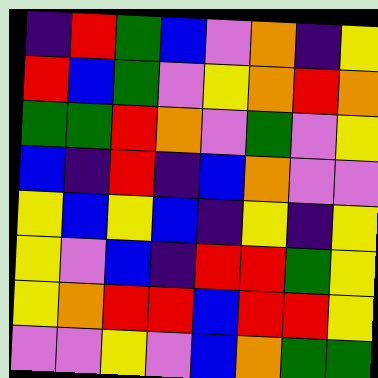[["indigo", "red", "green", "blue", "violet", "orange", "indigo", "yellow"], ["red", "blue", "green", "violet", "yellow", "orange", "red", "orange"], ["green", "green", "red", "orange", "violet", "green", "violet", "yellow"], ["blue", "indigo", "red", "indigo", "blue", "orange", "violet", "violet"], ["yellow", "blue", "yellow", "blue", "indigo", "yellow", "indigo", "yellow"], ["yellow", "violet", "blue", "indigo", "red", "red", "green", "yellow"], ["yellow", "orange", "red", "red", "blue", "red", "red", "yellow"], ["violet", "violet", "yellow", "violet", "blue", "orange", "green", "green"]]